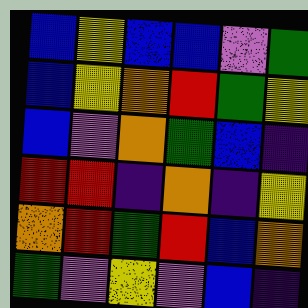[["blue", "yellow", "blue", "blue", "violet", "green"], ["blue", "yellow", "orange", "red", "green", "yellow"], ["blue", "violet", "orange", "green", "blue", "indigo"], ["red", "red", "indigo", "orange", "indigo", "yellow"], ["orange", "red", "green", "red", "blue", "orange"], ["green", "violet", "yellow", "violet", "blue", "indigo"]]